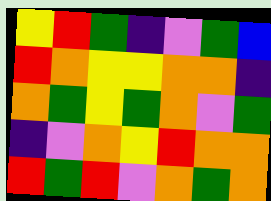[["yellow", "red", "green", "indigo", "violet", "green", "blue"], ["red", "orange", "yellow", "yellow", "orange", "orange", "indigo"], ["orange", "green", "yellow", "green", "orange", "violet", "green"], ["indigo", "violet", "orange", "yellow", "red", "orange", "orange"], ["red", "green", "red", "violet", "orange", "green", "orange"]]